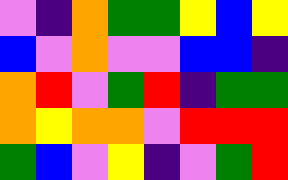[["violet", "indigo", "orange", "green", "green", "yellow", "blue", "yellow"], ["blue", "violet", "orange", "violet", "violet", "blue", "blue", "indigo"], ["orange", "red", "violet", "green", "red", "indigo", "green", "green"], ["orange", "yellow", "orange", "orange", "violet", "red", "red", "red"], ["green", "blue", "violet", "yellow", "indigo", "violet", "green", "red"]]